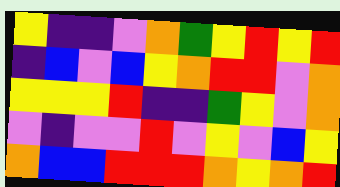[["yellow", "indigo", "indigo", "violet", "orange", "green", "yellow", "red", "yellow", "red"], ["indigo", "blue", "violet", "blue", "yellow", "orange", "red", "red", "violet", "orange"], ["yellow", "yellow", "yellow", "red", "indigo", "indigo", "green", "yellow", "violet", "orange"], ["violet", "indigo", "violet", "violet", "red", "violet", "yellow", "violet", "blue", "yellow"], ["orange", "blue", "blue", "red", "red", "red", "orange", "yellow", "orange", "red"]]